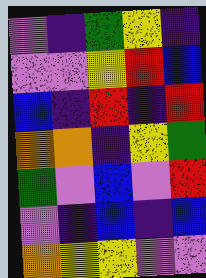[["violet", "indigo", "green", "yellow", "indigo"], ["violet", "violet", "yellow", "red", "blue"], ["blue", "indigo", "red", "indigo", "red"], ["orange", "orange", "indigo", "yellow", "green"], ["green", "violet", "blue", "violet", "red"], ["violet", "indigo", "blue", "indigo", "blue"], ["orange", "yellow", "yellow", "violet", "violet"]]